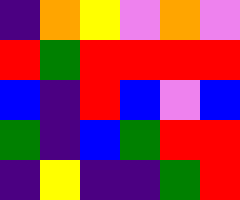[["indigo", "orange", "yellow", "violet", "orange", "violet"], ["red", "green", "red", "red", "red", "red"], ["blue", "indigo", "red", "blue", "violet", "blue"], ["green", "indigo", "blue", "green", "red", "red"], ["indigo", "yellow", "indigo", "indigo", "green", "red"]]